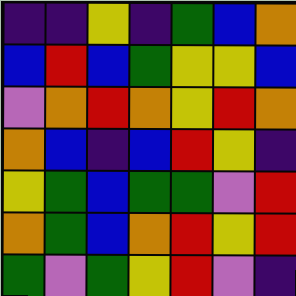[["indigo", "indigo", "yellow", "indigo", "green", "blue", "orange"], ["blue", "red", "blue", "green", "yellow", "yellow", "blue"], ["violet", "orange", "red", "orange", "yellow", "red", "orange"], ["orange", "blue", "indigo", "blue", "red", "yellow", "indigo"], ["yellow", "green", "blue", "green", "green", "violet", "red"], ["orange", "green", "blue", "orange", "red", "yellow", "red"], ["green", "violet", "green", "yellow", "red", "violet", "indigo"]]